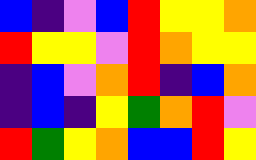[["blue", "indigo", "violet", "blue", "red", "yellow", "yellow", "orange"], ["red", "yellow", "yellow", "violet", "red", "orange", "yellow", "yellow"], ["indigo", "blue", "violet", "orange", "red", "indigo", "blue", "orange"], ["indigo", "blue", "indigo", "yellow", "green", "orange", "red", "violet"], ["red", "green", "yellow", "orange", "blue", "blue", "red", "yellow"]]